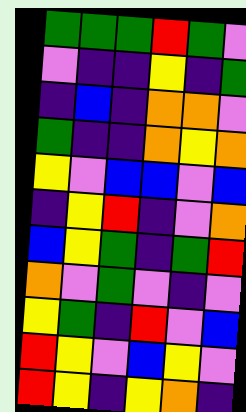[["green", "green", "green", "red", "green", "violet"], ["violet", "indigo", "indigo", "yellow", "indigo", "green"], ["indigo", "blue", "indigo", "orange", "orange", "violet"], ["green", "indigo", "indigo", "orange", "yellow", "orange"], ["yellow", "violet", "blue", "blue", "violet", "blue"], ["indigo", "yellow", "red", "indigo", "violet", "orange"], ["blue", "yellow", "green", "indigo", "green", "red"], ["orange", "violet", "green", "violet", "indigo", "violet"], ["yellow", "green", "indigo", "red", "violet", "blue"], ["red", "yellow", "violet", "blue", "yellow", "violet"], ["red", "yellow", "indigo", "yellow", "orange", "indigo"]]